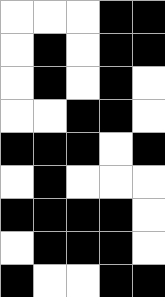[["white", "white", "white", "black", "black"], ["white", "black", "white", "black", "black"], ["white", "black", "white", "black", "white"], ["white", "white", "black", "black", "white"], ["black", "black", "black", "white", "black"], ["white", "black", "white", "white", "white"], ["black", "black", "black", "black", "white"], ["white", "black", "black", "black", "white"], ["black", "white", "white", "black", "black"]]